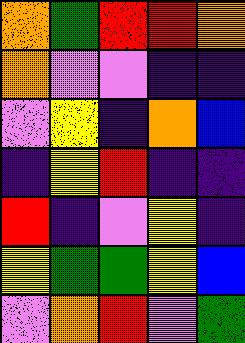[["orange", "green", "red", "red", "orange"], ["orange", "violet", "violet", "indigo", "indigo"], ["violet", "yellow", "indigo", "orange", "blue"], ["indigo", "yellow", "red", "indigo", "indigo"], ["red", "indigo", "violet", "yellow", "indigo"], ["yellow", "green", "green", "yellow", "blue"], ["violet", "orange", "red", "violet", "green"]]